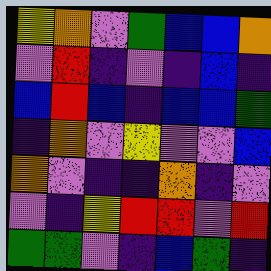[["yellow", "orange", "violet", "green", "blue", "blue", "orange"], ["violet", "red", "indigo", "violet", "indigo", "blue", "indigo"], ["blue", "red", "blue", "indigo", "blue", "blue", "green"], ["indigo", "orange", "violet", "yellow", "violet", "violet", "blue"], ["orange", "violet", "indigo", "indigo", "orange", "indigo", "violet"], ["violet", "indigo", "yellow", "red", "red", "violet", "red"], ["green", "green", "violet", "indigo", "blue", "green", "indigo"]]